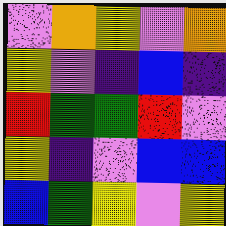[["violet", "orange", "yellow", "violet", "orange"], ["yellow", "violet", "indigo", "blue", "indigo"], ["red", "green", "green", "red", "violet"], ["yellow", "indigo", "violet", "blue", "blue"], ["blue", "green", "yellow", "violet", "yellow"]]